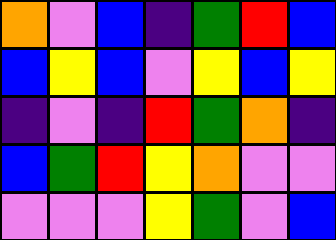[["orange", "violet", "blue", "indigo", "green", "red", "blue"], ["blue", "yellow", "blue", "violet", "yellow", "blue", "yellow"], ["indigo", "violet", "indigo", "red", "green", "orange", "indigo"], ["blue", "green", "red", "yellow", "orange", "violet", "violet"], ["violet", "violet", "violet", "yellow", "green", "violet", "blue"]]